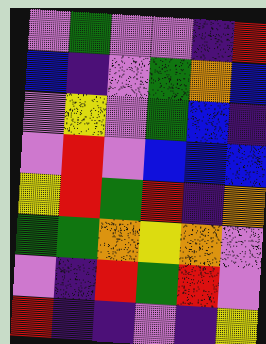[["violet", "green", "violet", "violet", "indigo", "red"], ["blue", "indigo", "violet", "green", "orange", "blue"], ["violet", "yellow", "violet", "green", "blue", "indigo"], ["violet", "red", "violet", "blue", "blue", "blue"], ["yellow", "red", "green", "red", "indigo", "orange"], ["green", "green", "orange", "yellow", "orange", "violet"], ["violet", "indigo", "red", "green", "red", "violet"], ["red", "indigo", "indigo", "violet", "indigo", "yellow"]]